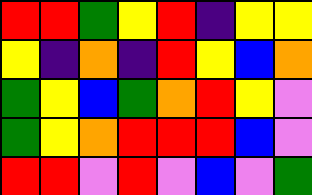[["red", "red", "green", "yellow", "red", "indigo", "yellow", "yellow"], ["yellow", "indigo", "orange", "indigo", "red", "yellow", "blue", "orange"], ["green", "yellow", "blue", "green", "orange", "red", "yellow", "violet"], ["green", "yellow", "orange", "red", "red", "red", "blue", "violet"], ["red", "red", "violet", "red", "violet", "blue", "violet", "green"]]